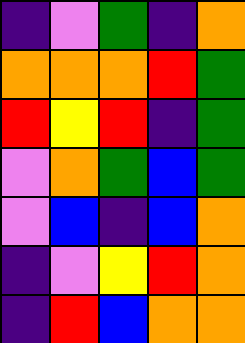[["indigo", "violet", "green", "indigo", "orange"], ["orange", "orange", "orange", "red", "green"], ["red", "yellow", "red", "indigo", "green"], ["violet", "orange", "green", "blue", "green"], ["violet", "blue", "indigo", "blue", "orange"], ["indigo", "violet", "yellow", "red", "orange"], ["indigo", "red", "blue", "orange", "orange"]]